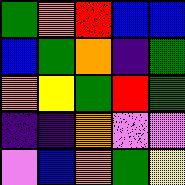[["green", "orange", "red", "blue", "blue"], ["blue", "green", "orange", "indigo", "green"], ["orange", "yellow", "green", "red", "green"], ["indigo", "indigo", "orange", "violet", "violet"], ["violet", "blue", "orange", "green", "yellow"]]